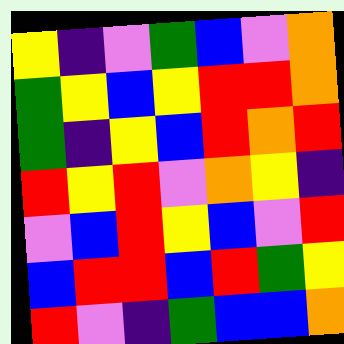[["yellow", "indigo", "violet", "green", "blue", "violet", "orange"], ["green", "yellow", "blue", "yellow", "red", "red", "orange"], ["green", "indigo", "yellow", "blue", "red", "orange", "red"], ["red", "yellow", "red", "violet", "orange", "yellow", "indigo"], ["violet", "blue", "red", "yellow", "blue", "violet", "red"], ["blue", "red", "red", "blue", "red", "green", "yellow"], ["red", "violet", "indigo", "green", "blue", "blue", "orange"]]